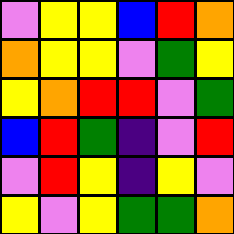[["violet", "yellow", "yellow", "blue", "red", "orange"], ["orange", "yellow", "yellow", "violet", "green", "yellow"], ["yellow", "orange", "red", "red", "violet", "green"], ["blue", "red", "green", "indigo", "violet", "red"], ["violet", "red", "yellow", "indigo", "yellow", "violet"], ["yellow", "violet", "yellow", "green", "green", "orange"]]